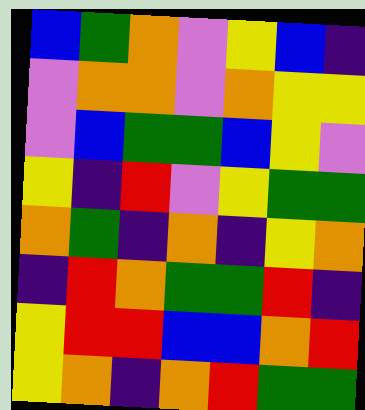[["blue", "green", "orange", "violet", "yellow", "blue", "indigo"], ["violet", "orange", "orange", "violet", "orange", "yellow", "yellow"], ["violet", "blue", "green", "green", "blue", "yellow", "violet"], ["yellow", "indigo", "red", "violet", "yellow", "green", "green"], ["orange", "green", "indigo", "orange", "indigo", "yellow", "orange"], ["indigo", "red", "orange", "green", "green", "red", "indigo"], ["yellow", "red", "red", "blue", "blue", "orange", "red"], ["yellow", "orange", "indigo", "orange", "red", "green", "green"]]